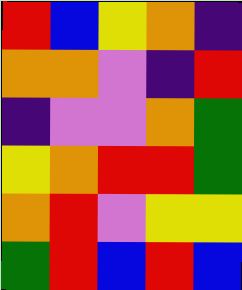[["red", "blue", "yellow", "orange", "indigo"], ["orange", "orange", "violet", "indigo", "red"], ["indigo", "violet", "violet", "orange", "green"], ["yellow", "orange", "red", "red", "green"], ["orange", "red", "violet", "yellow", "yellow"], ["green", "red", "blue", "red", "blue"]]